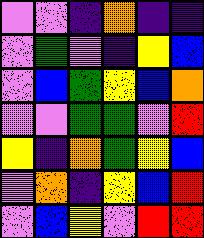[["violet", "violet", "indigo", "orange", "indigo", "indigo"], ["violet", "green", "violet", "indigo", "yellow", "blue"], ["violet", "blue", "green", "yellow", "blue", "orange"], ["violet", "violet", "green", "green", "violet", "red"], ["yellow", "indigo", "orange", "green", "yellow", "blue"], ["violet", "orange", "indigo", "yellow", "blue", "red"], ["violet", "blue", "yellow", "violet", "red", "red"]]